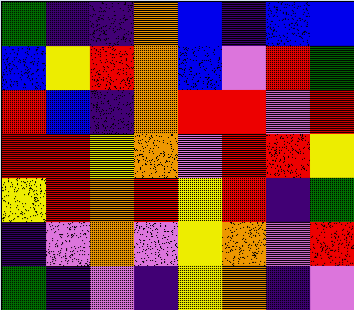[["green", "indigo", "indigo", "orange", "blue", "indigo", "blue", "blue"], ["blue", "yellow", "red", "orange", "blue", "violet", "red", "green"], ["red", "blue", "indigo", "orange", "red", "red", "violet", "red"], ["red", "red", "yellow", "orange", "violet", "red", "red", "yellow"], ["yellow", "red", "orange", "red", "yellow", "red", "indigo", "green"], ["indigo", "violet", "orange", "violet", "yellow", "orange", "violet", "red"], ["green", "indigo", "violet", "indigo", "yellow", "orange", "indigo", "violet"]]